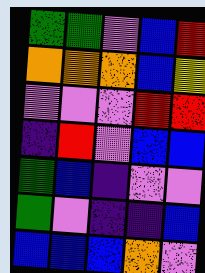[["green", "green", "violet", "blue", "red"], ["orange", "orange", "orange", "blue", "yellow"], ["violet", "violet", "violet", "red", "red"], ["indigo", "red", "violet", "blue", "blue"], ["green", "blue", "indigo", "violet", "violet"], ["green", "violet", "indigo", "indigo", "blue"], ["blue", "blue", "blue", "orange", "violet"]]